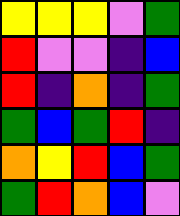[["yellow", "yellow", "yellow", "violet", "green"], ["red", "violet", "violet", "indigo", "blue"], ["red", "indigo", "orange", "indigo", "green"], ["green", "blue", "green", "red", "indigo"], ["orange", "yellow", "red", "blue", "green"], ["green", "red", "orange", "blue", "violet"]]